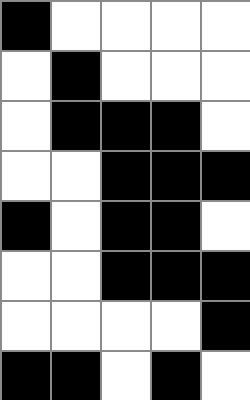[["black", "white", "white", "white", "white"], ["white", "black", "white", "white", "white"], ["white", "black", "black", "black", "white"], ["white", "white", "black", "black", "black"], ["black", "white", "black", "black", "white"], ["white", "white", "black", "black", "black"], ["white", "white", "white", "white", "black"], ["black", "black", "white", "black", "white"]]